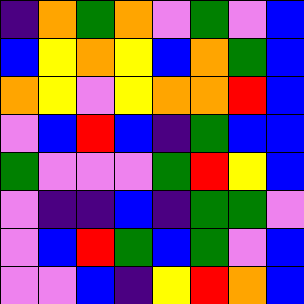[["indigo", "orange", "green", "orange", "violet", "green", "violet", "blue"], ["blue", "yellow", "orange", "yellow", "blue", "orange", "green", "blue"], ["orange", "yellow", "violet", "yellow", "orange", "orange", "red", "blue"], ["violet", "blue", "red", "blue", "indigo", "green", "blue", "blue"], ["green", "violet", "violet", "violet", "green", "red", "yellow", "blue"], ["violet", "indigo", "indigo", "blue", "indigo", "green", "green", "violet"], ["violet", "blue", "red", "green", "blue", "green", "violet", "blue"], ["violet", "violet", "blue", "indigo", "yellow", "red", "orange", "blue"]]